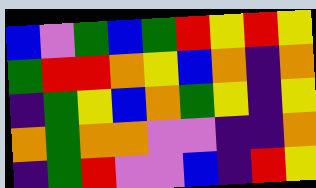[["blue", "violet", "green", "blue", "green", "red", "yellow", "red", "yellow"], ["green", "red", "red", "orange", "yellow", "blue", "orange", "indigo", "orange"], ["indigo", "green", "yellow", "blue", "orange", "green", "yellow", "indigo", "yellow"], ["orange", "green", "orange", "orange", "violet", "violet", "indigo", "indigo", "orange"], ["indigo", "green", "red", "violet", "violet", "blue", "indigo", "red", "yellow"]]